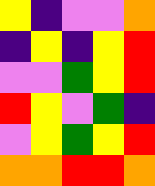[["yellow", "indigo", "violet", "violet", "orange"], ["indigo", "yellow", "indigo", "yellow", "red"], ["violet", "violet", "green", "yellow", "red"], ["red", "yellow", "violet", "green", "indigo"], ["violet", "yellow", "green", "yellow", "red"], ["orange", "orange", "red", "red", "orange"]]